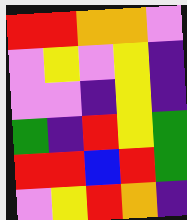[["red", "red", "orange", "orange", "violet"], ["violet", "yellow", "violet", "yellow", "indigo"], ["violet", "violet", "indigo", "yellow", "indigo"], ["green", "indigo", "red", "yellow", "green"], ["red", "red", "blue", "red", "green"], ["violet", "yellow", "red", "orange", "indigo"]]